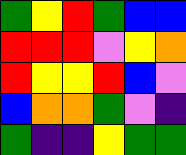[["green", "yellow", "red", "green", "blue", "blue"], ["red", "red", "red", "violet", "yellow", "orange"], ["red", "yellow", "yellow", "red", "blue", "violet"], ["blue", "orange", "orange", "green", "violet", "indigo"], ["green", "indigo", "indigo", "yellow", "green", "green"]]